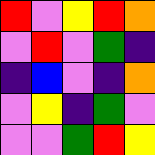[["red", "violet", "yellow", "red", "orange"], ["violet", "red", "violet", "green", "indigo"], ["indigo", "blue", "violet", "indigo", "orange"], ["violet", "yellow", "indigo", "green", "violet"], ["violet", "violet", "green", "red", "yellow"]]